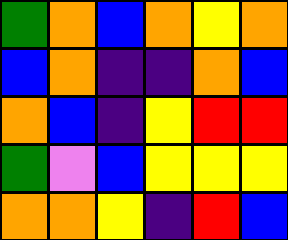[["green", "orange", "blue", "orange", "yellow", "orange"], ["blue", "orange", "indigo", "indigo", "orange", "blue"], ["orange", "blue", "indigo", "yellow", "red", "red"], ["green", "violet", "blue", "yellow", "yellow", "yellow"], ["orange", "orange", "yellow", "indigo", "red", "blue"]]